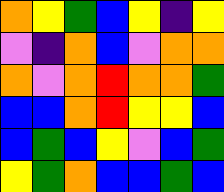[["orange", "yellow", "green", "blue", "yellow", "indigo", "yellow"], ["violet", "indigo", "orange", "blue", "violet", "orange", "orange"], ["orange", "violet", "orange", "red", "orange", "orange", "green"], ["blue", "blue", "orange", "red", "yellow", "yellow", "blue"], ["blue", "green", "blue", "yellow", "violet", "blue", "green"], ["yellow", "green", "orange", "blue", "blue", "green", "blue"]]